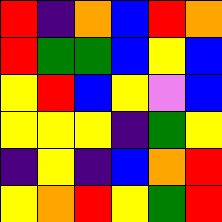[["red", "indigo", "orange", "blue", "red", "orange"], ["red", "green", "green", "blue", "yellow", "blue"], ["yellow", "red", "blue", "yellow", "violet", "blue"], ["yellow", "yellow", "yellow", "indigo", "green", "yellow"], ["indigo", "yellow", "indigo", "blue", "orange", "red"], ["yellow", "orange", "red", "yellow", "green", "red"]]